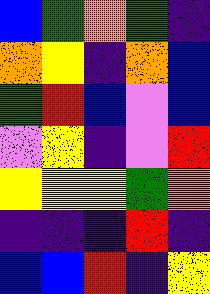[["blue", "green", "orange", "green", "indigo"], ["orange", "yellow", "indigo", "orange", "blue"], ["green", "red", "blue", "violet", "blue"], ["violet", "yellow", "indigo", "violet", "red"], ["yellow", "yellow", "yellow", "green", "orange"], ["indigo", "indigo", "indigo", "red", "indigo"], ["blue", "blue", "red", "indigo", "yellow"]]